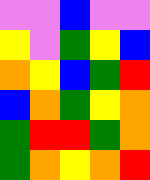[["violet", "violet", "blue", "violet", "violet"], ["yellow", "violet", "green", "yellow", "blue"], ["orange", "yellow", "blue", "green", "red"], ["blue", "orange", "green", "yellow", "orange"], ["green", "red", "red", "green", "orange"], ["green", "orange", "yellow", "orange", "red"]]